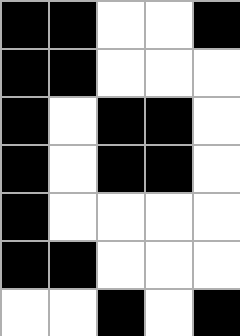[["black", "black", "white", "white", "black"], ["black", "black", "white", "white", "white"], ["black", "white", "black", "black", "white"], ["black", "white", "black", "black", "white"], ["black", "white", "white", "white", "white"], ["black", "black", "white", "white", "white"], ["white", "white", "black", "white", "black"]]